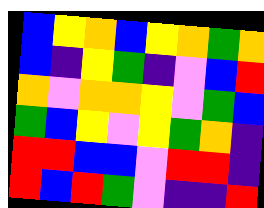[["blue", "yellow", "orange", "blue", "yellow", "orange", "green", "orange"], ["blue", "indigo", "yellow", "green", "indigo", "violet", "blue", "red"], ["orange", "violet", "orange", "orange", "yellow", "violet", "green", "blue"], ["green", "blue", "yellow", "violet", "yellow", "green", "orange", "indigo"], ["red", "red", "blue", "blue", "violet", "red", "red", "indigo"], ["red", "blue", "red", "green", "violet", "indigo", "indigo", "red"]]